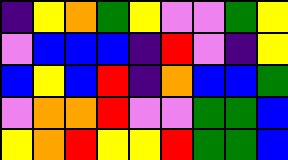[["indigo", "yellow", "orange", "green", "yellow", "violet", "violet", "green", "yellow"], ["violet", "blue", "blue", "blue", "indigo", "red", "violet", "indigo", "yellow"], ["blue", "yellow", "blue", "red", "indigo", "orange", "blue", "blue", "green"], ["violet", "orange", "orange", "red", "violet", "violet", "green", "green", "blue"], ["yellow", "orange", "red", "yellow", "yellow", "red", "green", "green", "blue"]]